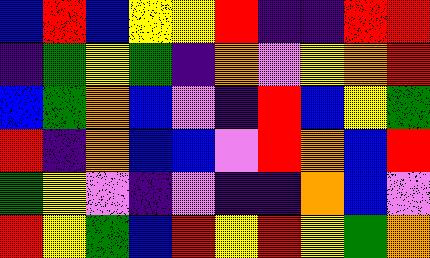[["blue", "red", "blue", "yellow", "yellow", "red", "indigo", "indigo", "red", "red"], ["indigo", "green", "yellow", "green", "indigo", "orange", "violet", "yellow", "orange", "red"], ["blue", "green", "orange", "blue", "violet", "indigo", "red", "blue", "yellow", "green"], ["red", "indigo", "orange", "blue", "blue", "violet", "red", "orange", "blue", "red"], ["green", "yellow", "violet", "indigo", "violet", "indigo", "indigo", "orange", "blue", "violet"], ["red", "yellow", "green", "blue", "red", "yellow", "red", "yellow", "green", "orange"]]